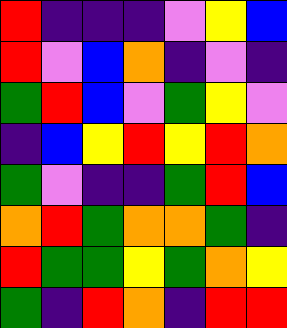[["red", "indigo", "indigo", "indigo", "violet", "yellow", "blue"], ["red", "violet", "blue", "orange", "indigo", "violet", "indigo"], ["green", "red", "blue", "violet", "green", "yellow", "violet"], ["indigo", "blue", "yellow", "red", "yellow", "red", "orange"], ["green", "violet", "indigo", "indigo", "green", "red", "blue"], ["orange", "red", "green", "orange", "orange", "green", "indigo"], ["red", "green", "green", "yellow", "green", "orange", "yellow"], ["green", "indigo", "red", "orange", "indigo", "red", "red"]]